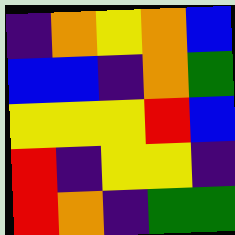[["indigo", "orange", "yellow", "orange", "blue"], ["blue", "blue", "indigo", "orange", "green"], ["yellow", "yellow", "yellow", "red", "blue"], ["red", "indigo", "yellow", "yellow", "indigo"], ["red", "orange", "indigo", "green", "green"]]